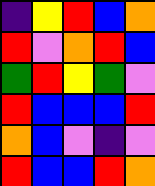[["indigo", "yellow", "red", "blue", "orange"], ["red", "violet", "orange", "red", "blue"], ["green", "red", "yellow", "green", "violet"], ["red", "blue", "blue", "blue", "red"], ["orange", "blue", "violet", "indigo", "violet"], ["red", "blue", "blue", "red", "orange"]]